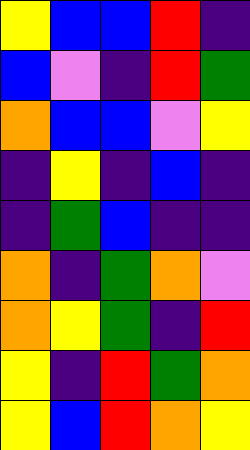[["yellow", "blue", "blue", "red", "indigo"], ["blue", "violet", "indigo", "red", "green"], ["orange", "blue", "blue", "violet", "yellow"], ["indigo", "yellow", "indigo", "blue", "indigo"], ["indigo", "green", "blue", "indigo", "indigo"], ["orange", "indigo", "green", "orange", "violet"], ["orange", "yellow", "green", "indigo", "red"], ["yellow", "indigo", "red", "green", "orange"], ["yellow", "blue", "red", "orange", "yellow"]]